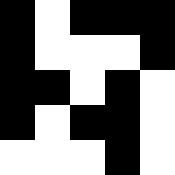[["black", "white", "black", "black", "black"], ["black", "white", "white", "white", "black"], ["black", "black", "white", "black", "white"], ["black", "white", "black", "black", "white"], ["white", "white", "white", "black", "white"]]